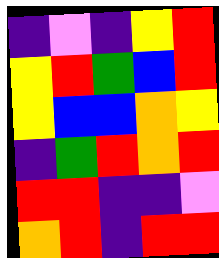[["indigo", "violet", "indigo", "yellow", "red"], ["yellow", "red", "green", "blue", "red"], ["yellow", "blue", "blue", "orange", "yellow"], ["indigo", "green", "red", "orange", "red"], ["red", "red", "indigo", "indigo", "violet"], ["orange", "red", "indigo", "red", "red"]]